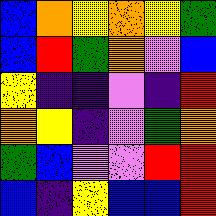[["blue", "orange", "yellow", "orange", "yellow", "green"], ["blue", "red", "green", "orange", "violet", "blue"], ["yellow", "indigo", "indigo", "violet", "indigo", "red"], ["orange", "yellow", "indigo", "violet", "green", "orange"], ["green", "blue", "violet", "violet", "red", "red"], ["blue", "indigo", "yellow", "blue", "blue", "red"]]